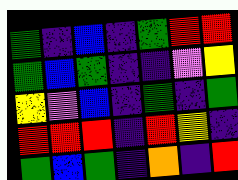[["green", "indigo", "blue", "indigo", "green", "red", "red"], ["green", "blue", "green", "indigo", "indigo", "violet", "yellow"], ["yellow", "violet", "blue", "indigo", "green", "indigo", "green"], ["red", "red", "red", "indigo", "red", "yellow", "indigo"], ["green", "blue", "green", "indigo", "orange", "indigo", "red"]]